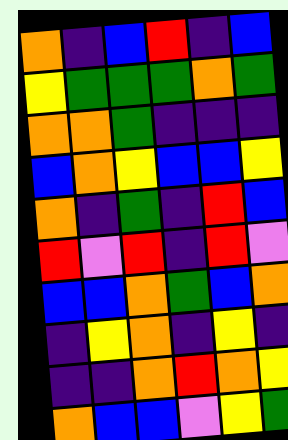[["orange", "indigo", "blue", "red", "indigo", "blue"], ["yellow", "green", "green", "green", "orange", "green"], ["orange", "orange", "green", "indigo", "indigo", "indigo"], ["blue", "orange", "yellow", "blue", "blue", "yellow"], ["orange", "indigo", "green", "indigo", "red", "blue"], ["red", "violet", "red", "indigo", "red", "violet"], ["blue", "blue", "orange", "green", "blue", "orange"], ["indigo", "yellow", "orange", "indigo", "yellow", "indigo"], ["indigo", "indigo", "orange", "red", "orange", "yellow"], ["orange", "blue", "blue", "violet", "yellow", "green"]]